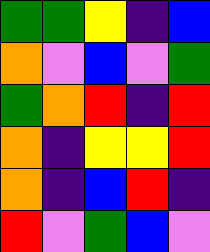[["green", "green", "yellow", "indigo", "blue"], ["orange", "violet", "blue", "violet", "green"], ["green", "orange", "red", "indigo", "red"], ["orange", "indigo", "yellow", "yellow", "red"], ["orange", "indigo", "blue", "red", "indigo"], ["red", "violet", "green", "blue", "violet"]]